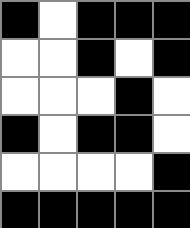[["black", "white", "black", "black", "black"], ["white", "white", "black", "white", "black"], ["white", "white", "white", "black", "white"], ["black", "white", "black", "black", "white"], ["white", "white", "white", "white", "black"], ["black", "black", "black", "black", "black"]]